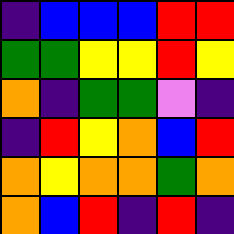[["indigo", "blue", "blue", "blue", "red", "red"], ["green", "green", "yellow", "yellow", "red", "yellow"], ["orange", "indigo", "green", "green", "violet", "indigo"], ["indigo", "red", "yellow", "orange", "blue", "red"], ["orange", "yellow", "orange", "orange", "green", "orange"], ["orange", "blue", "red", "indigo", "red", "indigo"]]